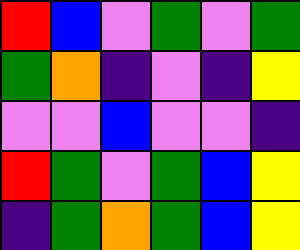[["red", "blue", "violet", "green", "violet", "green"], ["green", "orange", "indigo", "violet", "indigo", "yellow"], ["violet", "violet", "blue", "violet", "violet", "indigo"], ["red", "green", "violet", "green", "blue", "yellow"], ["indigo", "green", "orange", "green", "blue", "yellow"]]